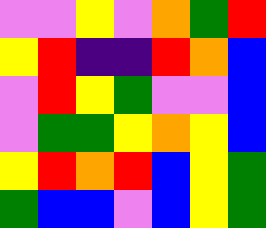[["violet", "violet", "yellow", "violet", "orange", "green", "red"], ["yellow", "red", "indigo", "indigo", "red", "orange", "blue"], ["violet", "red", "yellow", "green", "violet", "violet", "blue"], ["violet", "green", "green", "yellow", "orange", "yellow", "blue"], ["yellow", "red", "orange", "red", "blue", "yellow", "green"], ["green", "blue", "blue", "violet", "blue", "yellow", "green"]]